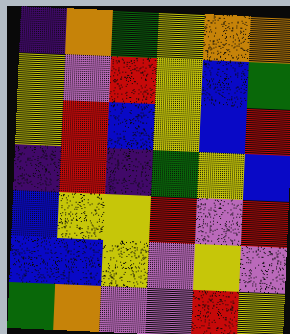[["indigo", "orange", "green", "yellow", "orange", "orange"], ["yellow", "violet", "red", "yellow", "blue", "green"], ["yellow", "red", "blue", "yellow", "blue", "red"], ["indigo", "red", "indigo", "green", "yellow", "blue"], ["blue", "yellow", "yellow", "red", "violet", "red"], ["blue", "blue", "yellow", "violet", "yellow", "violet"], ["green", "orange", "violet", "violet", "red", "yellow"]]